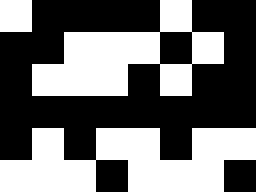[["white", "black", "black", "black", "black", "white", "black", "black"], ["black", "black", "white", "white", "white", "black", "white", "black"], ["black", "white", "white", "white", "black", "white", "black", "black"], ["black", "black", "black", "black", "black", "black", "black", "black"], ["black", "white", "black", "white", "white", "black", "white", "white"], ["white", "white", "white", "black", "white", "white", "white", "black"]]